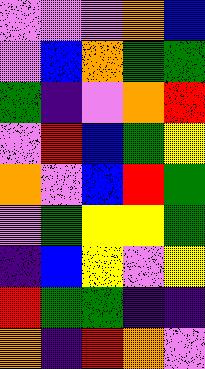[["violet", "violet", "violet", "orange", "blue"], ["violet", "blue", "orange", "green", "green"], ["green", "indigo", "violet", "orange", "red"], ["violet", "red", "blue", "green", "yellow"], ["orange", "violet", "blue", "red", "green"], ["violet", "green", "yellow", "yellow", "green"], ["indigo", "blue", "yellow", "violet", "yellow"], ["red", "green", "green", "indigo", "indigo"], ["orange", "indigo", "red", "orange", "violet"]]